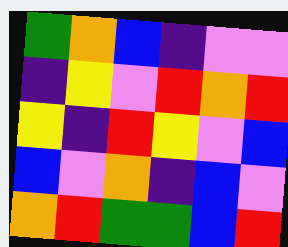[["green", "orange", "blue", "indigo", "violet", "violet"], ["indigo", "yellow", "violet", "red", "orange", "red"], ["yellow", "indigo", "red", "yellow", "violet", "blue"], ["blue", "violet", "orange", "indigo", "blue", "violet"], ["orange", "red", "green", "green", "blue", "red"]]